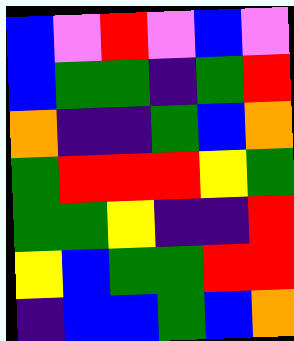[["blue", "violet", "red", "violet", "blue", "violet"], ["blue", "green", "green", "indigo", "green", "red"], ["orange", "indigo", "indigo", "green", "blue", "orange"], ["green", "red", "red", "red", "yellow", "green"], ["green", "green", "yellow", "indigo", "indigo", "red"], ["yellow", "blue", "green", "green", "red", "red"], ["indigo", "blue", "blue", "green", "blue", "orange"]]